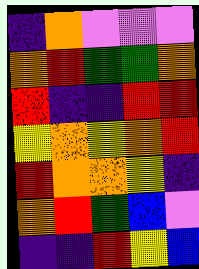[["indigo", "orange", "violet", "violet", "violet"], ["orange", "red", "green", "green", "orange"], ["red", "indigo", "indigo", "red", "red"], ["yellow", "orange", "yellow", "orange", "red"], ["red", "orange", "orange", "yellow", "indigo"], ["orange", "red", "green", "blue", "violet"], ["indigo", "indigo", "red", "yellow", "blue"]]